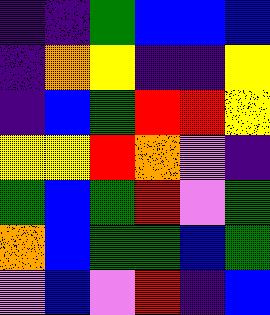[["indigo", "indigo", "green", "blue", "blue", "blue"], ["indigo", "orange", "yellow", "indigo", "indigo", "yellow"], ["indigo", "blue", "green", "red", "red", "yellow"], ["yellow", "yellow", "red", "orange", "violet", "indigo"], ["green", "blue", "green", "red", "violet", "green"], ["orange", "blue", "green", "green", "blue", "green"], ["violet", "blue", "violet", "red", "indigo", "blue"]]